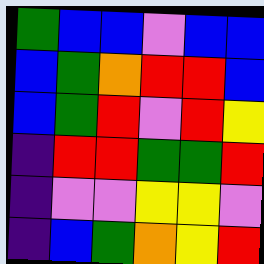[["green", "blue", "blue", "violet", "blue", "blue"], ["blue", "green", "orange", "red", "red", "blue"], ["blue", "green", "red", "violet", "red", "yellow"], ["indigo", "red", "red", "green", "green", "red"], ["indigo", "violet", "violet", "yellow", "yellow", "violet"], ["indigo", "blue", "green", "orange", "yellow", "red"]]